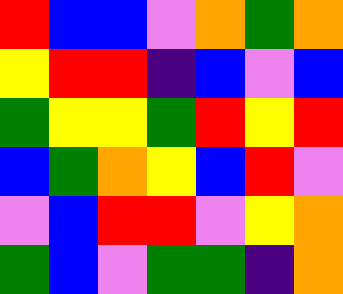[["red", "blue", "blue", "violet", "orange", "green", "orange"], ["yellow", "red", "red", "indigo", "blue", "violet", "blue"], ["green", "yellow", "yellow", "green", "red", "yellow", "red"], ["blue", "green", "orange", "yellow", "blue", "red", "violet"], ["violet", "blue", "red", "red", "violet", "yellow", "orange"], ["green", "blue", "violet", "green", "green", "indigo", "orange"]]